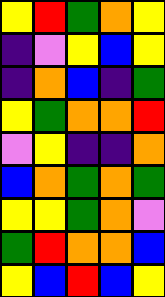[["yellow", "red", "green", "orange", "yellow"], ["indigo", "violet", "yellow", "blue", "yellow"], ["indigo", "orange", "blue", "indigo", "green"], ["yellow", "green", "orange", "orange", "red"], ["violet", "yellow", "indigo", "indigo", "orange"], ["blue", "orange", "green", "orange", "green"], ["yellow", "yellow", "green", "orange", "violet"], ["green", "red", "orange", "orange", "blue"], ["yellow", "blue", "red", "blue", "yellow"]]